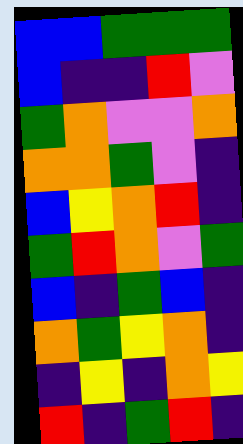[["blue", "blue", "green", "green", "green"], ["blue", "indigo", "indigo", "red", "violet"], ["green", "orange", "violet", "violet", "orange"], ["orange", "orange", "green", "violet", "indigo"], ["blue", "yellow", "orange", "red", "indigo"], ["green", "red", "orange", "violet", "green"], ["blue", "indigo", "green", "blue", "indigo"], ["orange", "green", "yellow", "orange", "indigo"], ["indigo", "yellow", "indigo", "orange", "yellow"], ["red", "indigo", "green", "red", "indigo"]]